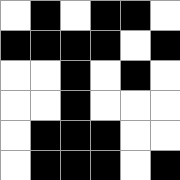[["white", "black", "white", "black", "black", "white"], ["black", "black", "black", "black", "white", "black"], ["white", "white", "black", "white", "black", "white"], ["white", "white", "black", "white", "white", "white"], ["white", "black", "black", "black", "white", "white"], ["white", "black", "black", "black", "white", "black"]]